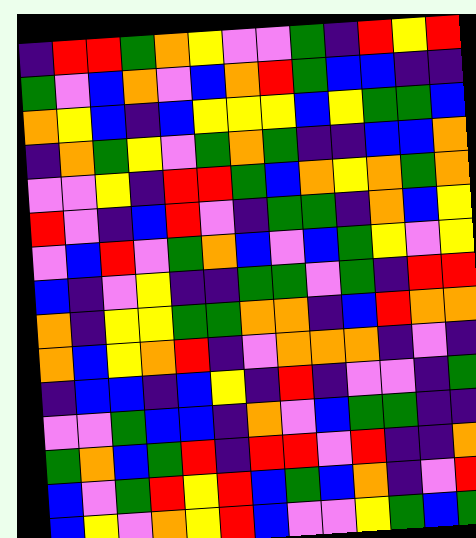[["indigo", "red", "red", "green", "orange", "yellow", "violet", "violet", "green", "indigo", "red", "yellow", "red"], ["green", "violet", "blue", "orange", "violet", "blue", "orange", "red", "green", "blue", "blue", "indigo", "indigo"], ["orange", "yellow", "blue", "indigo", "blue", "yellow", "yellow", "yellow", "blue", "yellow", "green", "green", "blue"], ["indigo", "orange", "green", "yellow", "violet", "green", "orange", "green", "indigo", "indigo", "blue", "blue", "orange"], ["violet", "violet", "yellow", "indigo", "red", "red", "green", "blue", "orange", "yellow", "orange", "green", "orange"], ["red", "violet", "indigo", "blue", "red", "violet", "indigo", "green", "green", "indigo", "orange", "blue", "yellow"], ["violet", "blue", "red", "violet", "green", "orange", "blue", "violet", "blue", "green", "yellow", "violet", "yellow"], ["blue", "indigo", "violet", "yellow", "indigo", "indigo", "green", "green", "violet", "green", "indigo", "red", "red"], ["orange", "indigo", "yellow", "yellow", "green", "green", "orange", "orange", "indigo", "blue", "red", "orange", "orange"], ["orange", "blue", "yellow", "orange", "red", "indigo", "violet", "orange", "orange", "orange", "indigo", "violet", "indigo"], ["indigo", "blue", "blue", "indigo", "blue", "yellow", "indigo", "red", "indigo", "violet", "violet", "indigo", "green"], ["violet", "violet", "green", "blue", "blue", "indigo", "orange", "violet", "blue", "green", "green", "indigo", "indigo"], ["green", "orange", "blue", "green", "red", "indigo", "red", "red", "violet", "red", "indigo", "indigo", "orange"], ["blue", "violet", "green", "red", "yellow", "red", "blue", "green", "blue", "orange", "indigo", "violet", "red"], ["blue", "yellow", "violet", "orange", "yellow", "red", "blue", "violet", "violet", "yellow", "green", "blue", "green"]]